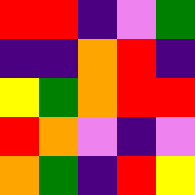[["red", "red", "indigo", "violet", "green"], ["indigo", "indigo", "orange", "red", "indigo"], ["yellow", "green", "orange", "red", "red"], ["red", "orange", "violet", "indigo", "violet"], ["orange", "green", "indigo", "red", "yellow"]]